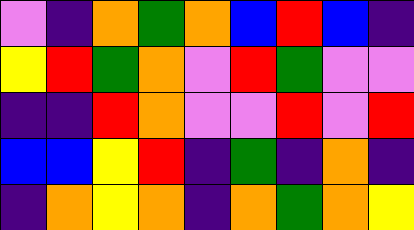[["violet", "indigo", "orange", "green", "orange", "blue", "red", "blue", "indigo"], ["yellow", "red", "green", "orange", "violet", "red", "green", "violet", "violet"], ["indigo", "indigo", "red", "orange", "violet", "violet", "red", "violet", "red"], ["blue", "blue", "yellow", "red", "indigo", "green", "indigo", "orange", "indigo"], ["indigo", "orange", "yellow", "orange", "indigo", "orange", "green", "orange", "yellow"]]